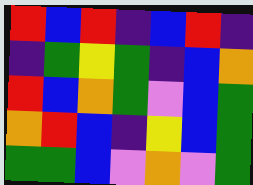[["red", "blue", "red", "indigo", "blue", "red", "indigo"], ["indigo", "green", "yellow", "green", "indigo", "blue", "orange"], ["red", "blue", "orange", "green", "violet", "blue", "green"], ["orange", "red", "blue", "indigo", "yellow", "blue", "green"], ["green", "green", "blue", "violet", "orange", "violet", "green"]]